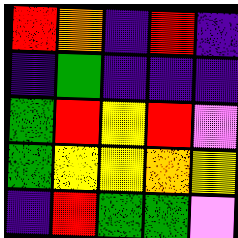[["red", "orange", "indigo", "red", "indigo"], ["indigo", "green", "indigo", "indigo", "indigo"], ["green", "red", "yellow", "red", "violet"], ["green", "yellow", "yellow", "orange", "yellow"], ["indigo", "red", "green", "green", "violet"]]